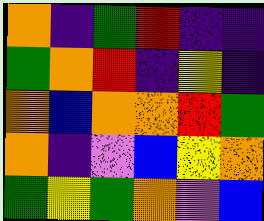[["orange", "indigo", "green", "red", "indigo", "indigo"], ["green", "orange", "red", "indigo", "yellow", "indigo"], ["orange", "blue", "orange", "orange", "red", "green"], ["orange", "indigo", "violet", "blue", "yellow", "orange"], ["green", "yellow", "green", "orange", "violet", "blue"]]